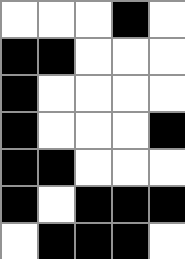[["white", "white", "white", "black", "white"], ["black", "black", "white", "white", "white"], ["black", "white", "white", "white", "white"], ["black", "white", "white", "white", "black"], ["black", "black", "white", "white", "white"], ["black", "white", "black", "black", "black"], ["white", "black", "black", "black", "white"]]